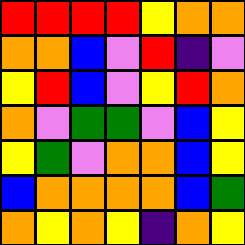[["red", "red", "red", "red", "yellow", "orange", "orange"], ["orange", "orange", "blue", "violet", "red", "indigo", "violet"], ["yellow", "red", "blue", "violet", "yellow", "red", "orange"], ["orange", "violet", "green", "green", "violet", "blue", "yellow"], ["yellow", "green", "violet", "orange", "orange", "blue", "yellow"], ["blue", "orange", "orange", "orange", "orange", "blue", "green"], ["orange", "yellow", "orange", "yellow", "indigo", "orange", "yellow"]]